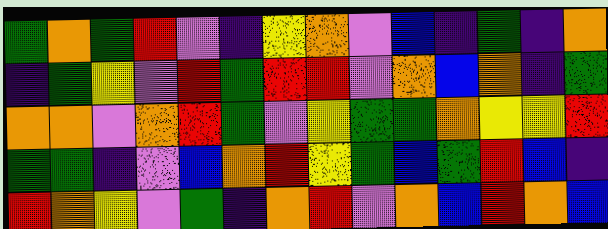[["green", "orange", "green", "red", "violet", "indigo", "yellow", "orange", "violet", "blue", "indigo", "green", "indigo", "orange"], ["indigo", "green", "yellow", "violet", "red", "green", "red", "red", "violet", "orange", "blue", "orange", "indigo", "green"], ["orange", "orange", "violet", "orange", "red", "green", "violet", "yellow", "green", "green", "orange", "yellow", "yellow", "red"], ["green", "green", "indigo", "violet", "blue", "orange", "red", "yellow", "green", "blue", "green", "red", "blue", "indigo"], ["red", "orange", "yellow", "violet", "green", "indigo", "orange", "red", "violet", "orange", "blue", "red", "orange", "blue"]]